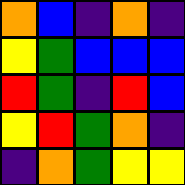[["orange", "blue", "indigo", "orange", "indigo"], ["yellow", "green", "blue", "blue", "blue"], ["red", "green", "indigo", "red", "blue"], ["yellow", "red", "green", "orange", "indigo"], ["indigo", "orange", "green", "yellow", "yellow"]]